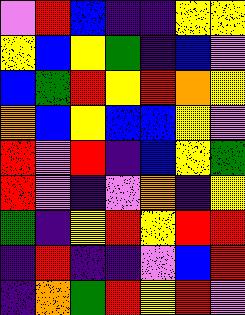[["violet", "red", "blue", "indigo", "indigo", "yellow", "yellow"], ["yellow", "blue", "yellow", "green", "indigo", "blue", "violet"], ["blue", "green", "red", "yellow", "red", "orange", "yellow"], ["orange", "blue", "yellow", "blue", "blue", "yellow", "violet"], ["red", "violet", "red", "indigo", "blue", "yellow", "green"], ["red", "violet", "indigo", "violet", "orange", "indigo", "yellow"], ["green", "indigo", "yellow", "red", "yellow", "red", "red"], ["indigo", "red", "indigo", "indigo", "violet", "blue", "red"], ["indigo", "orange", "green", "red", "yellow", "red", "violet"]]